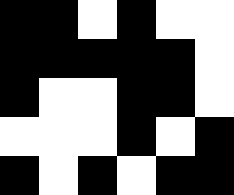[["black", "black", "white", "black", "white", "white"], ["black", "black", "black", "black", "black", "white"], ["black", "white", "white", "black", "black", "white"], ["white", "white", "white", "black", "white", "black"], ["black", "white", "black", "white", "black", "black"]]